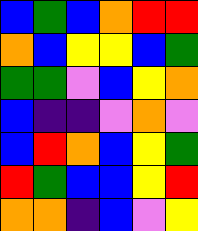[["blue", "green", "blue", "orange", "red", "red"], ["orange", "blue", "yellow", "yellow", "blue", "green"], ["green", "green", "violet", "blue", "yellow", "orange"], ["blue", "indigo", "indigo", "violet", "orange", "violet"], ["blue", "red", "orange", "blue", "yellow", "green"], ["red", "green", "blue", "blue", "yellow", "red"], ["orange", "orange", "indigo", "blue", "violet", "yellow"]]